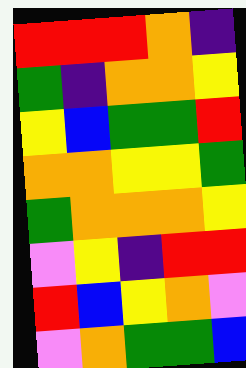[["red", "red", "red", "orange", "indigo"], ["green", "indigo", "orange", "orange", "yellow"], ["yellow", "blue", "green", "green", "red"], ["orange", "orange", "yellow", "yellow", "green"], ["green", "orange", "orange", "orange", "yellow"], ["violet", "yellow", "indigo", "red", "red"], ["red", "blue", "yellow", "orange", "violet"], ["violet", "orange", "green", "green", "blue"]]